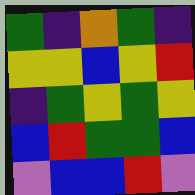[["green", "indigo", "orange", "green", "indigo"], ["yellow", "yellow", "blue", "yellow", "red"], ["indigo", "green", "yellow", "green", "yellow"], ["blue", "red", "green", "green", "blue"], ["violet", "blue", "blue", "red", "violet"]]